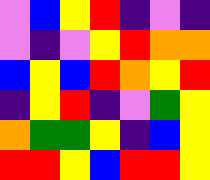[["violet", "blue", "yellow", "red", "indigo", "violet", "indigo"], ["violet", "indigo", "violet", "yellow", "red", "orange", "orange"], ["blue", "yellow", "blue", "red", "orange", "yellow", "red"], ["indigo", "yellow", "red", "indigo", "violet", "green", "yellow"], ["orange", "green", "green", "yellow", "indigo", "blue", "yellow"], ["red", "red", "yellow", "blue", "red", "red", "yellow"]]